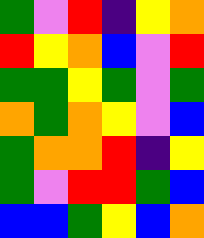[["green", "violet", "red", "indigo", "yellow", "orange"], ["red", "yellow", "orange", "blue", "violet", "red"], ["green", "green", "yellow", "green", "violet", "green"], ["orange", "green", "orange", "yellow", "violet", "blue"], ["green", "orange", "orange", "red", "indigo", "yellow"], ["green", "violet", "red", "red", "green", "blue"], ["blue", "blue", "green", "yellow", "blue", "orange"]]